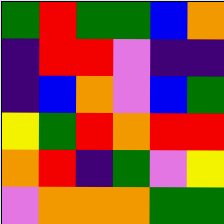[["green", "red", "green", "green", "blue", "orange"], ["indigo", "red", "red", "violet", "indigo", "indigo"], ["indigo", "blue", "orange", "violet", "blue", "green"], ["yellow", "green", "red", "orange", "red", "red"], ["orange", "red", "indigo", "green", "violet", "yellow"], ["violet", "orange", "orange", "orange", "green", "green"]]